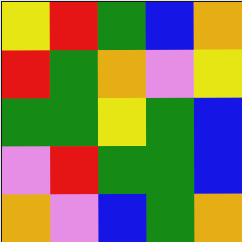[["yellow", "red", "green", "blue", "orange"], ["red", "green", "orange", "violet", "yellow"], ["green", "green", "yellow", "green", "blue"], ["violet", "red", "green", "green", "blue"], ["orange", "violet", "blue", "green", "orange"]]